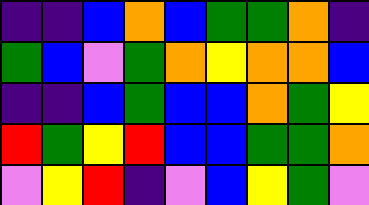[["indigo", "indigo", "blue", "orange", "blue", "green", "green", "orange", "indigo"], ["green", "blue", "violet", "green", "orange", "yellow", "orange", "orange", "blue"], ["indigo", "indigo", "blue", "green", "blue", "blue", "orange", "green", "yellow"], ["red", "green", "yellow", "red", "blue", "blue", "green", "green", "orange"], ["violet", "yellow", "red", "indigo", "violet", "blue", "yellow", "green", "violet"]]